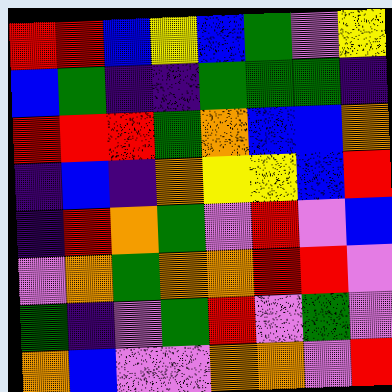[["red", "red", "blue", "yellow", "blue", "green", "violet", "yellow"], ["blue", "green", "indigo", "indigo", "green", "green", "green", "indigo"], ["red", "red", "red", "green", "orange", "blue", "blue", "orange"], ["indigo", "blue", "indigo", "orange", "yellow", "yellow", "blue", "red"], ["indigo", "red", "orange", "green", "violet", "red", "violet", "blue"], ["violet", "orange", "green", "orange", "orange", "red", "red", "violet"], ["green", "indigo", "violet", "green", "red", "violet", "green", "violet"], ["orange", "blue", "violet", "violet", "orange", "orange", "violet", "red"]]